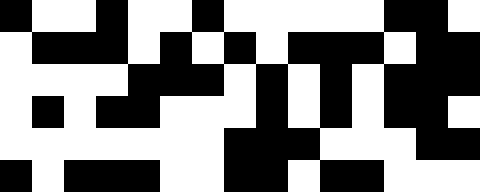[["black", "white", "white", "black", "white", "white", "black", "white", "white", "white", "white", "white", "black", "black", "white"], ["white", "black", "black", "black", "white", "black", "white", "black", "white", "black", "black", "black", "white", "black", "black"], ["white", "white", "white", "white", "black", "black", "black", "white", "black", "white", "black", "white", "black", "black", "black"], ["white", "black", "white", "black", "black", "white", "white", "white", "black", "white", "black", "white", "black", "black", "white"], ["white", "white", "white", "white", "white", "white", "white", "black", "black", "black", "white", "white", "white", "black", "black"], ["black", "white", "black", "black", "black", "white", "white", "black", "black", "white", "black", "black", "white", "white", "white"]]